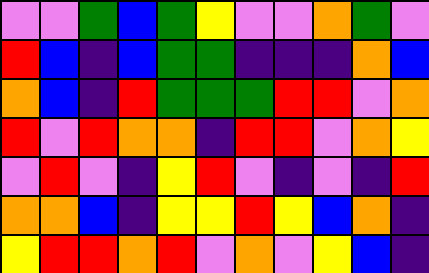[["violet", "violet", "green", "blue", "green", "yellow", "violet", "violet", "orange", "green", "violet"], ["red", "blue", "indigo", "blue", "green", "green", "indigo", "indigo", "indigo", "orange", "blue"], ["orange", "blue", "indigo", "red", "green", "green", "green", "red", "red", "violet", "orange"], ["red", "violet", "red", "orange", "orange", "indigo", "red", "red", "violet", "orange", "yellow"], ["violet", "red", "violet", "indigo", "yellow", "red", "violet", "indigo", "violet", "indigo", "red"], ["orange", "orange", "blue", "indigo", "yellow", "yellow", "red", "yellow", "blue", "orange", "indigo"], ["yellow", "red", "red", "orange", "red", "violet", "orange", "violet", "yellow", "blue", "indigo"]]